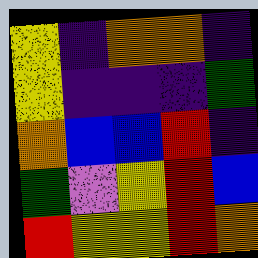[["yellow", "indigo", "orange", "orange", "indigo"], ["yellow", "indigo", "indigo", "indigo", "green"], ["orange", "blue", "blue", "red", "indigo"], ["green", "violet", "yellow", "red", "blue"], ["red", "yellow", "yellow", "red", "orange"]]